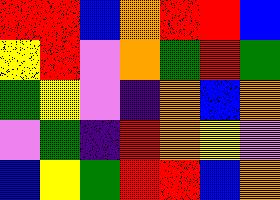[["red", "red", "blue", "orange", "red", "red", "blue"], ["yellow", "red", "violet", "orange", "green", "red", "green"], ["green", "yellow", "violet", "indigo", "orange", "blue", "orange"], ["violet", "green", "indigo", "red", "orange", "yellow", "violet"], ["blue", "yellow", "green", "red", "red", "blue", "orange"]]